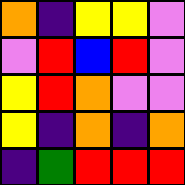[["orange", "indigo", "yellow", "yellow", "violet"], ["violet", "red", "blue", "red", "violet"], ["yellow", "red", "orange", "violet", "violet"], ["yellow", "indigo", "orange", "indigo", "orange"], ["indigo", "green", "red", "red", "red"]]